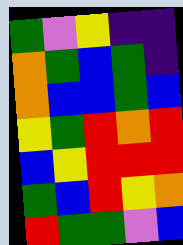[["green", "violet", "yellow", "indigo", "indigo"], ["orange", "green", "blue", "green", "indigo"], ["orange", "blue", "blue", "green", "blue"], ["yellow", "green", "red", "orange", "red"], ["blue", "yellow", "red", "red", "red"], ["green", "blue", "red", "yellow", "orange"], ["red", "green", "green", "violet", "blue"]]